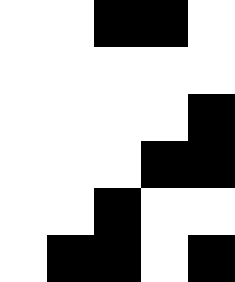[["white", "white", "black", "black", "white"], ["white", "white", "white", "white", "white"], ["white", "white", "white", "white", "black"], ["white", "white", "white", "black", "black"], ["white", "white", "black", "white", "white"], ["white", "black", "black", "white", "black"]]